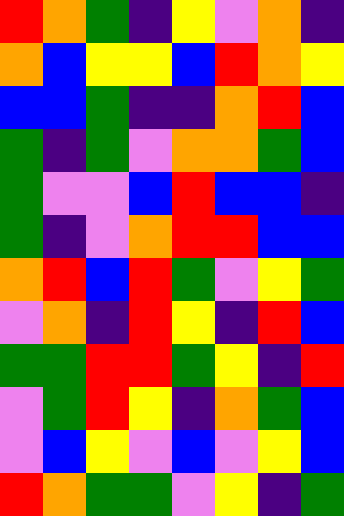[["red", "orange", "green", "indigo", "yellow", "violet", "orange", "indigo"], ["orange", "blue", "yellow", "yellow", "blue", "red", "orange", "yellow"], ["blue", "blue", "green", "indigo", "indigo", "orange", "red", "blue"], ["green", "indigo", "green", "violet", "orange", "orange", "green", "blue"], ["green", "violet", "violet", "blue", "red", "blue", "blue", "indigo"], ["green", "indigo", "violet", "orange", "red", "red", "blue", "blue"], ["orange", "red", "blue", "red", "green", "violet", "yellow", "green"], ["violet", "orange", "indigo", "red", "yellow", "indigo", "red", "blue"], ["green", "green", "red", "red", "green", "yellow", "indigo", "red"], ["violet", "green", "red", "yellow", "indigo", "orange", "green", "blue"], ["violet", "blue", "yellow", "violet", "blue", "violet", "yellow", "blue"], ["red", "orange", "green", "green", "violet", "yellow", "indigo", "green"]]